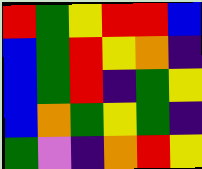[["red", "green", "yellow", "red", "red", "blue"], ["blue", "green", "red", "yellow", "orange", "indigo"], ["blue", "green", "red", "indigo", "green", "yellow"], ["blue", "orange", "green", "yellow", "green", "indigo"], ["green", "violet", "indigo", "orange", "red", "yellow"]]